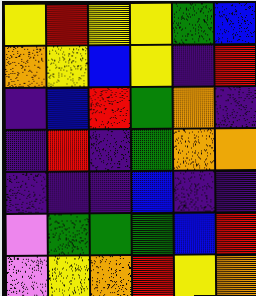[["yellow", "red", "yellow", "yellow", "green", "blue"], ["orange", "yellow", "blue", "yellow", "indigo", "red"], ["indigo", "blue", "red", "green", "orange", "indigo"], ["indigo", "red", "indigo", "green", "orange", "orange"], ["indigo", "indigo", "indigo", "blue", "indigo", "indigo"], ["violet", "green", "green", "green", "blue", "red"], ["violet", "yellow", "orange", "red", "yellow", "orange"]]